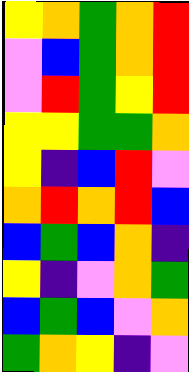[["yellow", "orange", "green", "orange", "red"], ["violet", "blue", "green", "orange", "red"], ["violet", "red", "green", "yellow", "red"], ["yellow", "yellow", "green", "green", "orange"], ["yellow", "indigo", "blue", "red", "violet"], ["orange", "red", "orange", "red", "blue"], ["blue", "green", "blue", "orange", "indigo"], ["yellow", "indigo", "violet", "orange", "green"], ["blue", "green", "blue", "violet", "orange"], ["green", "orange", "yellow", "indigo", "violet"]]